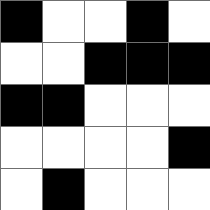[["black", "white", "white", "black", "white"], ["white", "white", "black", "black", "black"], ["black", "black", "white", "white", "white"], ["white", "white", "white", "white", "black"], ["white", "black", "white", "white", "white"]]